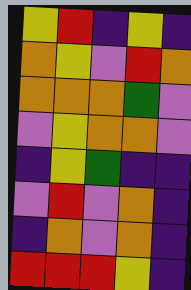[["yellow", "red", "indigo", "yellow", "indigo"], ["orange", "yellow", "violet", "red", "orange"], ["orange", "orange", "orange", "green", "violet"], ["violet", "yellow", "orange", "orange", "violet"], ["indigo", "yellow", "green", "indigo", "indigo"], ["violet", "red", "violet", "orange", "indigo"], ["indigo", "orange", "violet", "orange", "indigo"], ["red", "red", "red", "yellow", "indigo"]]